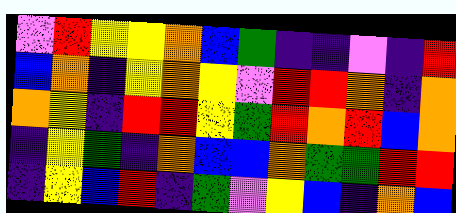[["violet", "red", "yellow", "yellow", "orange", "blue", "green", "indigo", "indigo", "violet", "indigo", "red"], ["blue", "orange", "indigo", "yellow", "orange", "yellow", "violet", "red", "red", "orange", "indigo", "orange"], ["orange", "yellow", "indigo", "red", "red", "yellow", "green", "red", "orange", "red", "blue", "orange"], ["indigo", "yellow", "green", "indigo", "orange", "blue", "blue", "orange", "green", "green", "red", "red"], ["indigo", "yellow", "blue", "red", "indigo", "green", "violet", "yellow", "blue", "indigo", "orange", "blue"]]